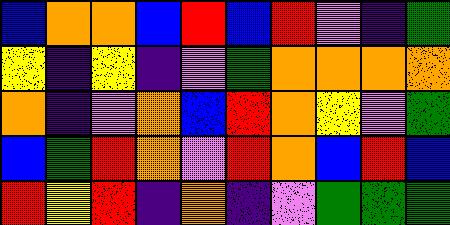[["blue", "orange", "orange", "blue", "red", "blue", "red", "violet", "indigo", "green"], ["yellow", "indigo", "yellow", "indigo", "violet", "green", "orange", "orange", "orange", "orange"], ["orange", "indigo", "violet", "orange", "blue", "red", "orange", "yellow", "violet", "green"], ["blue", "green", "red", "orange", "violet", "red", "orange", "blue", "red", "blue"], ["red", "yellow", "red", "indigo", "orange", "indigo", "violet", "green", "green", "green"]]